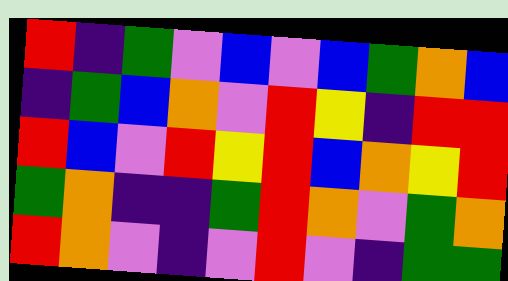[["red", "indigo", "green", "violet", "blue", "violet", "blue", "green", "orange", "blue"], ["indigo", "green", "blue", "orange", "violet", "red", "yellow", "indigo", "red", "red"], ["red", "blue", "violet", "red", "yellow", "red", "blue", "orange", "yellow", "red"], ["green", "orange", "indigo", "indigo", "green", "red", "orange", "violet", "green", "orange"], ["red", "orange", "violet", "indigo", "violet", "red", "violet", "indigo", "green", "green"]]